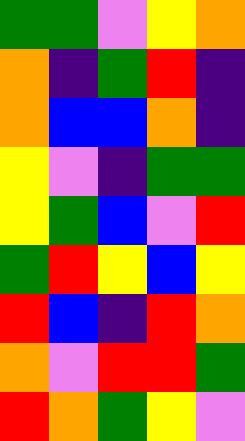[["green", "green", "violet", "yellow", "orange"], ["orange", "indigo", "green", "red", "indigo"], ["orange", "blue", "blue", "orange", "indigo"], ["yellow", "violet", "indigo", "green", "green"], ["yellow", "green", "blue", "violet", "red"], ["green", "red", "yellow", "blue", "yellow"], ["red", "blue", "indigo", "red", "orange"], ["orange", "violet", "red", "red", "green"], ["red", "orange", "green", "yellow", "violet"]]